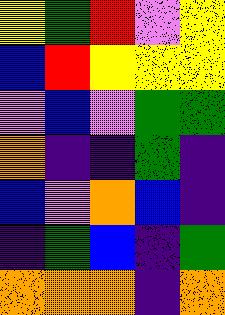[["yellow", "green", "red", "violet", "yellow"], ["blue", "red", "yellow", "yellow", "yellow"], ["violet", "blue", "violet", "green", "green"], ["orange", "indigo", "indigo", "green", "indigo"], ["blue", "violet", "orange", "blue", "indigo"], ["indigo", "green", "blue", "indigo", "green"], ["orange", "orange", "orange", "indigo", "orange"]]